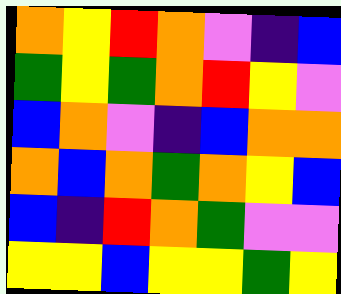[["orange", "yellow", "red", "orange", "violet", "indigo", "blue"], ["green", "yellow", "green", "orange", "red", "yellow", "violet"], ["blue", "orange", "violet", "indigo", "blue", "orange", "orange"], ["orange", "blue", "orange", "green", "orange", "yellow", "blue"], ["blue", "indigo", "red", "orange", "green", "violet", "violet"], ["yellow", "yellow", "blue", "yellow", "yellow", "green", "yellow"]]